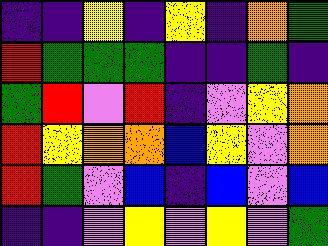[["indigo", "indigo", "yellow", "indigo", "yellow", "indigo", "orange", "green"], ["red", "green", "green", "green", "indigo", "indigo", "green", "indigo"], ["green", "red", "violet", "red", "indigo", "violet", "yellow", "orange"], ["red", "yellow", "orange", "orange", "blue", "yellow", "violet", "orange"], ["red", "green", "violet", "blue", "indigo", "blue", "violet", "blue"], ["indigo", "indigo", "violet", "yellow", "violet", "yellow", "violet", "green"]]